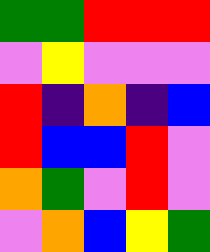[["green", "green", "red", "red", "red"], ["violet", "yellow", "violet", "violet", "violet"], ["red", "indigo", "orange", "indigo", "blue"], ["red", "blue", "blue", "red", "violet"], ["orange", "green", "violet", "red", "violet"], ["violet", "orange", "blue", "yellow", "green"]]